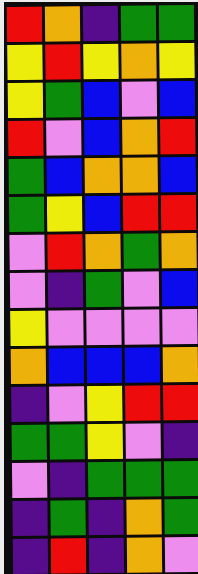[["red", "orange", "indigo", "green", "green"], ["yellow", "red", "yellow", "orange", "yellow"], ["yellow", "green", "blue", "violet", "blue"], ["red", "violet", "blue", "orange", "red"], ["green", "blue", "orange", "orange", "blue"], ["green", "yellow", "blue", "red", "red"], ["violet", "red", "orange", "green", "orange"], ["violet", "indigo", "green", "violet", "blue"], ["yellow", "violet", "violet", "violet", "violet"], ["orange", "blue", "blue", "blue", "orange"], ["indigo", "violet", "yellow", "red", "red"], ["green", "green", "yellow", "violet", "indigo"], ["violet", "indigo", "green", "green", "green"], ["indigo", "green", "indigo", "orange", "green"], ["indigo", "red", "indigo", "orange", "violet"]]